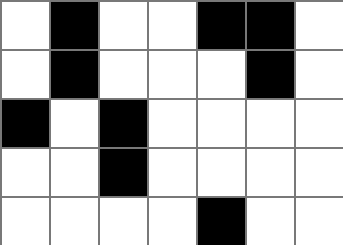[["white", "black", "white", "white", "black", "black", "white"], ["white", "black", "white", "white", "white", "black", "white"], ["black", "white", "black", "white", "white", "white", "white"], ["white", "white", "black", "white", "white", "white", "white"], ["white", "white", "white", "white", "black", "white", "white"]]